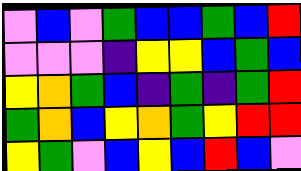[["violet", "blue", "violet", "green", "blue", "blue", "green", "blue", "red"], ["violet", "violet", "violet", "indigo", "yellow", "yellow", "blue", "green", "blue"], ["yellow", "orange", "green", "blue", "indigo", "green", "indigo", "green", "red"], ["green", "orange", "blue", "yellow", "orange", "green", "yellow", "red", "red"], ["yellow", "green", "violet", "blue", "yellow", "blue", "red", "blue", "violet"]]